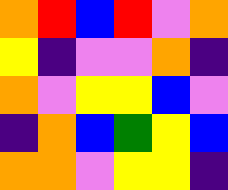[["orange", "red", "blue", "red", "violet", "orange"], ["yellow", "indigo", "violet", "violet", "orange", "indigo"], ["orange", "violet", "yellow", "yellow", "blue", "violet"], ["indigo", "orange", "blue", "green", "yellow", "blue"], ["orange", "orange", "violet", "yellow", "yellow", "indigo"]]